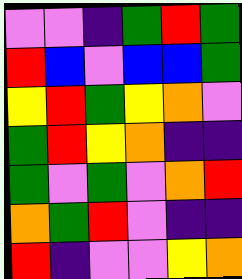[["violet", "violet", "indigo", "green", "red", "green"], ["red", "blue", "violet", "blue", "blue", "green"], ["yellow", "red", "green", "yellow", "orange", "violet"], ["green", "red", "yellow", "orange", "indigo", "indigo"], ["green", "violet", "green", "violet", "orange", "red"], ["orange", "green", "red", "violet", "indigo", "indigo"], ["red", "indigo", "violet", "violet", "yellow", "orange"]]